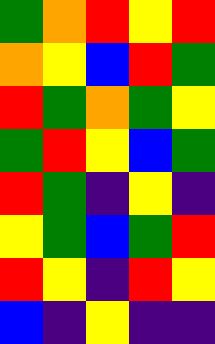[["green", "orange", "red", "yellow", "red"], ["orange", "yellow", "blue", "red", "green"], ["red", "green", "orange", "green", "yellow"], ["green", "red", "yellow", "blue", "green"], ["red", "green", "indigo", "yellow", "indigo"], ["yellow", "green", "blue", "green", "red"], ["red", "yellow", "indigo", "red", "yellow"], ["blue", "indigo", "yellow", "indigo", "indigo"]]